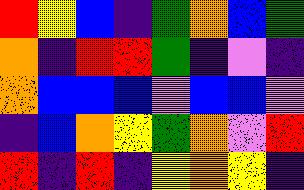[["red", "yellow", "blue", "indigo", "green", "orange", "blue", "green"], ["orange", "indigo", "red", "red", "green", "indigo", "violet", "indigo"], ["orange", "blue", "blue", "blue", "violet", "blue", "blue", "violet"], ["indigo", "blue", "orange", "yellow", "green", "orange", "violet", "red"], ["red", "indigo", "red", "indigo", "yellow", "orange", "yellow", "indigo"]]